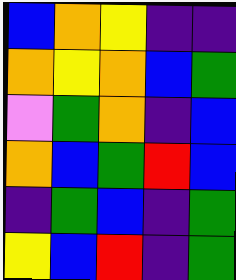[["blue", "orange", "yellow", "indigo", "indigo"], ["orange", "yellow", "orange", "blue", "green"], ["violet", "green", "orange", "indigo", "blue"], ["orange", "blue", "green", "red", "blue"], ["indigo", "green", "blue", "indigo", "green"], ["yellow", "blue", "red", "indigo", "green"]]